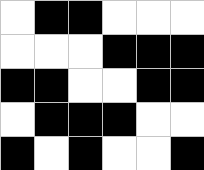[["white", "black", "black", "white", "white", "white"], ["white", "white", "white", "black", "black", "black"], ["black", "black", "white", "white", "black", "black"], ["white", "black", "black", "black", "white", "white"], ["black", "white", "black", "white", "white", "black"]]